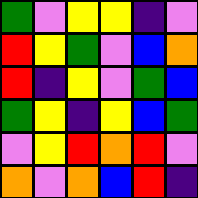[["green", "violet", "yellow", "yellow", "indigo", "violet"], ["red", "yellow", "green", "violet", "blue", "orange"], ["red", "indigo", "yellow", "violet", "green", "blue"], ["green", "yellow", "indigo", "yellow", "blue", "green"], ["violet", "yellow", "red", "orange", "red", "violet"], ["orange", "violet", "orange", "blue", "red", "indigo"]]